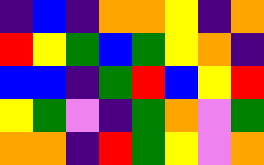[["indigo", "blue", "indigo", "orange", "orange", "yellow", "indigo", "orange"], ["red", "yellow", "green", "blue", "green", "yellow", "orange", "indigo"], ["blue", "blue", "indigo", "green", "red", "blue", "yellow", "red"], ["yellow", "green", "violet", "indigo", "green", "orange", "violet", "green"], ["orange", "orange", "indigo", "red", "green", "yellow", "violet", "orange"]]